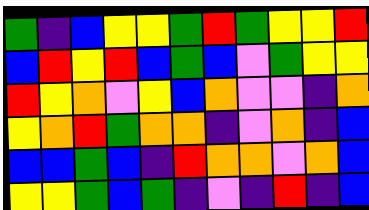[["green", "indigo", "blue", "yellow", "yellow", "green", "red", "green", "yellow", "yellow", "red"], ["blue", "red", "yellow", "red", "blue", "green", "blue", "violet", "green", "yellow", "yellow"], ["red", "yellow", "orange", "violet", "yellow", "blue", "orange", "violet", "violet", "indigo", "orange"], ["yellow", "orange", "red", "green", "orange", "orange", "indigo", "violet", "orange", "indigo", "blue"], ["blue", "blue", "green", "blue", "indigo", "red", "orange", "orange", "violet", "orange", "blue"], ["yellow", "yellow", "green", "blue", "green", "indigo", "violet", "indigo", "red", "indigo", "blue"]]